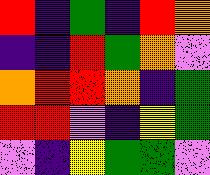[["red", "indigo", "green", "indigo", "red", "orange"], ["indigo", "indigo", "red", "green", "orange", "violet"], ["orange", "red", "red", "orange", "indigo", "green"], ["red", "red", "violet", "indigo", "yellow", "green"], ["violet", "indigo", "yellow", "green", "green", "violet"]]